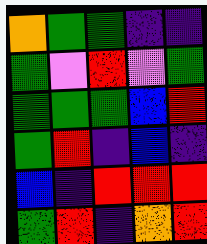[["orange", "green", "green", "indigo", "indigo"], ["green", "violet", "red", "violet", "green"], ["green", "green", "green", "blue", "red"], ["green", "red", "indigo", "blue", "indigo"], ["blue", "indigo", "red", "red", "red"], ["green", "red", "indigo", "orange", "red"]]